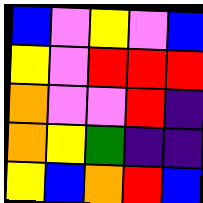[["blue", "violet", "yellow", "violet", "blue"], ["yellow", "violet", "red", "red", "red"], ["orange", "violet", "violet", "red", "indigo"], ["orange", "yellow", "green", "indigo", "indigo"], ["yellow", "blue", "orange", "red", "blue"]]